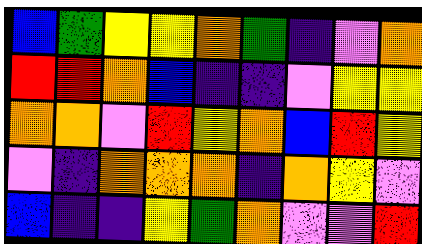[["blue", "green", "yellow", "yellow", "orange", "green", "indigo", "violet", "orange"], ["red", "red", "orange", "blue", "indigo", "indigo", "violet", "yellow", "yellow"], ["orange", "orange", "violet", "red", "yellow", "orange", "blue", "red", "yellow"], ["violet", "indigo", "orange", "orange", "orange", "indigo", "orange", "yellow", "violet"], ["blue", "indigo", "indigo", "yellow", "green", "orange", "violet", "violet", "red"]]